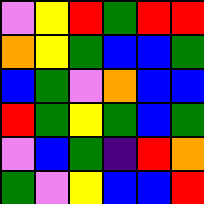[["violet", "yellow", "red", "green", "red", "red"], ["orange", "yellow", "green", "blue", "blue", "green"], ["blue", "green", "violet", "orange", "blue", "blue"], ["red", "green", "yellow", "green", "blue", "green"], ["violet", "blue", "green", "indigo", "red", "orange"], ["green", "violet", "yellow", "blue", "blue", "red"]]